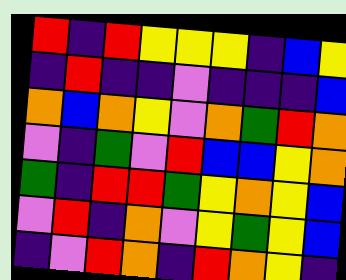[["red", "indigo", "red", "yellow", "yellow", "yellow", "indigo", "blue", "yellow"], ["indigo", "red", "indigo", "indigo", "violet", "indigo", "indigo", "indigo", "blue"], ["orange", "blue", "orange", "yellow", "violet", "orange", "green", "red", "orange"], ["violet", "indigo", "green", "violet", "red", "blue", "blue", "yellow", "orange"], ["green", "indigo", "red", "red", "green", "yellow", "orange", "yellow", "blue"], ["violet", "red", "indigo", "orange", "violet", "yellow", "green", "yellow", "blue"], ["indigo", "violet", "red", "orange", "indigo", "red", "orange", "yellow", "indigo"]]